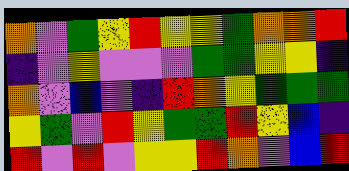[["orange", "violet", "green", "yellow", "red", "yellow", "yellow", "green", "orange", "orange", "red"], ["indigo", "violet", "yellow", "violet", "violet", "violet", "green", "green", "yellow", "yellow", "indigo"], ["orange", "violet", "blue", "violet", "indigo", "red", "orange", "yellow", "green", "green", "green"], ["yellow", "green", "violet", "red", "yellow", "green", "green", "red", "yellow", "blue", "indigo"], ["red", "violet", "red", "violet", "yellow", "yellow", "red", "orange", "violet", "blue", "red"]]